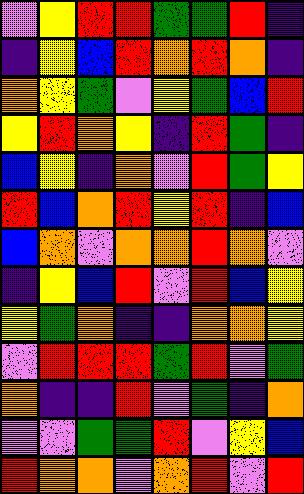[["violet", "yellow", "red", "red", "green", "green", "red", "indigo"], ["indigo", "yellow", "blue", "red", "orange", "red", "orange", "indigo"], ["orange", "yellow", "green", "violet", "yellow", "green", "blue", "red"], ["yellow", "red", "orange", "yellow", "indigo", "red", "green", "indigo"], ["blue", "yellow", "indigo", "orange", "violet", "red", "green", "yellow"], ["red", "blue", "orange", "red", "yellow", "red", "indigo", "blue"], ["blue", "orange", "violet", "orange", "orange", "red", "orange", "violet"], ["indigo", "yellow", "blue", "red", "violet", "red", "blue", "yellow"], ["yellow", "green", "orange", "indigo", "indigo", "orange", "orange", "yellow"], ["violet", "red", "red", "red", "green", "red", "violet", "green"], ["orange", "indigo", "indigo", "red", "violet", "green", "indigo", "orange"], ["violet", "violet", "green", "green", "red", "violet", "yellow", "blue"], ["red", "orange", "orange", "violet", "orange", "red", "violet", "red"]]